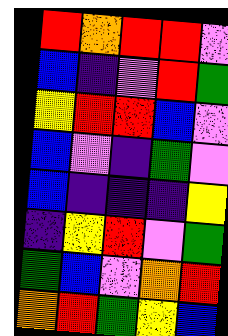[["red", "orange", "red", "red", "violet"], ["blue", "indigo", "violet", "red", "green"], ["yellow", "red", "red", "blue", "violet"], ["blue", "violet", "indigo", "green", "violet"], ["blue", "indigo", "indigo", "indigo", "yellow"], ["indigo", "yellow", "red", "violet", "green"], ["green", "blue", "violet", "orange", "red"], ["orange", "red", "green", "yellow", "blue"]]